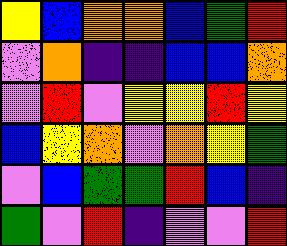[["yellow", "blue", "orange", "orange", "blue", "green", "red"], ["violet", "orange", "indigo", "indigo", "blue", "blue", "orange"], ["violet", "red", "violet", "yellow", "yellow", "red", "yellow"], ["blue", "yellow", "orange", "violet", "orange", "yellow", "green"], ["violet", "blue", "green", "green", "red", "blue", "indigo"], ["green", "violet", "red", "indigo", "violet", "violet", "red"]]